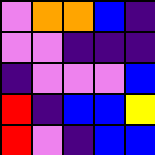[["violet", "orange", "orange", "blue", "indigo"], ["violet", "violet", "indigo", "indigo", "indigo"], ["indigo", "violet", "violet", "violet", "blue"], ["red", "indigo", "blue", "blue", "yellow"], ["red", "violet", "indigo", "blue", "blue"]]